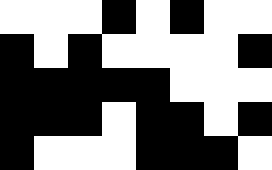[["white", "white", "white", "black", "white", "black", "white", "white"], ["black", "white", "black", "white", "white", "white", "white", "black"], ["black", "black", "black", "black", "black", "white", "white", "white"], ["black", "black", "black", "white", "black", "black", "white", "black"], ["black", "white", "white", "white", "black", "black", "black", "white"]]